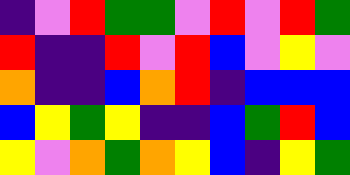[["indigo", "violet", "red", "green", "green", "violet", "red", "violet", "red", "green"], ["red", "indigo", "indigo", "red", "violet", "red", "blue", "violet", "yellow", "violet"], ["orange", "indigo", "indigo", "blue", "orange", "red", "indigo", "blue", "blue", "blue"], ["blue", "yellow", "green", "yellow", "indigo", "indigo", "blue", "green", "red", "blue"], ["yellow", "violet", "orange", "green", "orange", "yellow", "blue", "indigo", "yellow", "green"]]